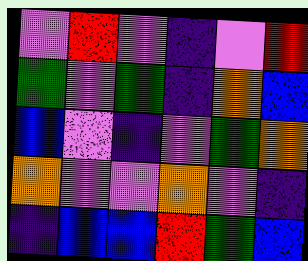[["violet", "red", "violet", "indigo", "violet", "red"], ["green", "violet", "green", "indigo", "orange", "blue"], ["blue", "violet", "indigo", "violet", "green", "orange"], ["orange", "violet", "violet", "orange", "violet", "indigo"], ["indigo", "blue", "blue", "red", "green", "blue"]]